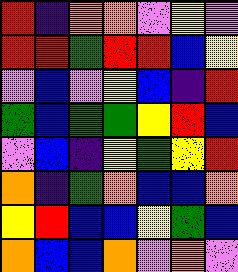[["red", "indigo", "orange", "orange", "violet", "yellow", "violet"], ["red", "red", "green", "red", "red", "blue", "yellow"], ["violet", "blue", "violet", "yellow", "blue", "indigo", "red"], ["green", "blue", "green", "green", "yellow", "red", "blue"], ["violet", "blue", "indigo", "yellow", "green", "yellow", "red"], ["orange", "indigo", "green", "orange", "blue", "blue", "orange"], ["yellow", "red", "blue", "blue", "yellow", "green", "blue"], ["orange", "blue", "blue", "orange", "violet", "orange", "violet"]]